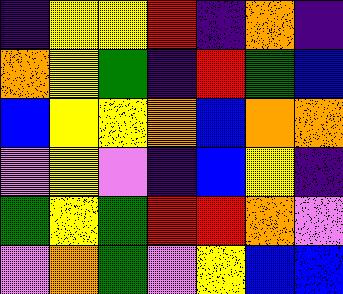[["indigo", "yellow", "yellow", "red", "indigo", "orange", "indigo"], ["orange", "yellow", "green", "indigo", "red", "green", "blue"], ["blue", "yellow", "yellow", "orange", "blue", "orange", "orange"], ["violet", "yellow", "violet", "indigo", "blue", "yellow", "indigo"], ["green", "yellow", "green", "red", "red", "orange", "violet"], ["violet", "orange", "green", "violet", "yellow", "blue", "blue"]]